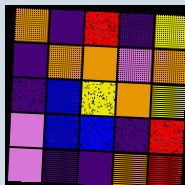[["orange", "indigo", "red", "indigo", "yellow"], ["indigo", "orange", "orange", "violet", "orange"], ["indigo", "blue", "yellow", "orange", "yellow"], ["violet", "blue", "blue", "indigo", "red"], ["violet", "indigo", "indigo", "orange", "red"]]